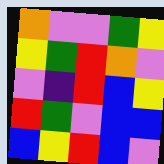[["orange", "violet", "violet", "green", "yellow"], ["yellow", "green", "red", "orange", "violet"], ["violet", "indigo", "red", "blue", "yellow"], ["red", "green", "violet", "blue", "blue"], ["blue", "yellow", "red", "blue", "violet"]]